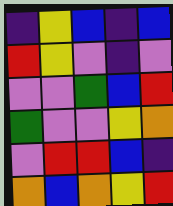[["indigo", "yellow", "blue", "indigo", "blue"], ["red", "yellow", "violet", "indigo", "violet"], ["violet", "violet", "green", "blue", "red"], ["green", "violet", "violet", "yellow", "orange"], ["violet", "red", "red", "blue", "indigo"], ["orange", "blue", "orange", "yellow", "red"]]